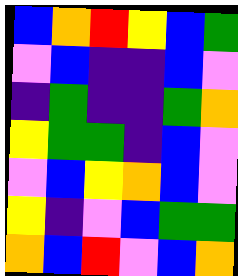[["blue", "orange", "red", "yellow", "blue", "green"], ["violet", "blue", "indigo", "indigo", "blue", "violet"], ["indigo", "green", "indigo", "indigo", "green", "orange"], ["yellow", "green", "green", "indigo", "blue", "violet"], ["violet", "blue", "yellow", "orange", "blue", "violet"], ["yellow", "indigo", "violet", "blue", "green", "green"], ["orange", "blue", "red", "violet", "blue", "orange"]]